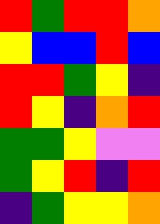[["red", "green", "red", "red", "orange"], ["yellow", "blue", "blue", "red", "blue"], ["red", "red", "green", "yellow", "indigo"], ["red", "yellow", "indigo", "orange", "red"], ["green", "green", "yellow", "violet", "violet"], ["green", "yellow", "red", "indigo", "red"], ["indigo", "green", "yellow", "yellow", "orange"]]